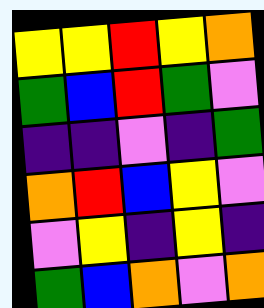[["yellow", "yellow", "red", "yellow", "orange"], ["green", "blue", "red", "green", "violet"], ["indigo", "indigo", "violet", "indigo", "green"], ["orange", "red", "blue", "yellow", "violet"], ["violet", "yellow", "indigo", "yellow", "indigo"], ["green", "blue", "orange", "violet", "orange"]]